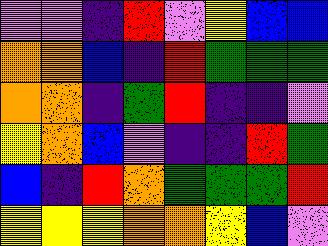[["violet", "violet", "indigo", "red", "violet", "yellow", "blue", "blue"], ["orange", "orange", "blue", "indigo", "red", "green", "green", "green"], ["orange", "orange", "indigo", "green", "red", "indigo", "indigo", "violet"], ["yellow", "orange", "blue", "violet", "indigo", "indigo", "red", "green"], ["blue", "indigo", "red", "orange", "green", "green", "green", "red"], ["yellow", "yellow", "yellow", "orange", "orange", "yellow", "blue", "violet"]]